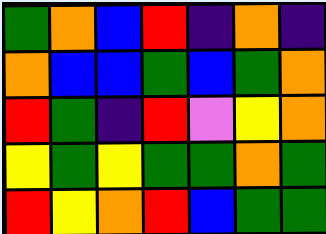[["green", "orange", "blue", "red", "indigo", "orange", "indigo"], ["orange", "blue", "blue", "green", "blue", "green", "orange"], ["red", "green", "indigo", "red", "violet", "yellow", "orange"], ["yellow", "green", "yellow", "green", "green", "orange", "green"], ["red", "yellow", "orange", "red", "blue", "green", "green"]]